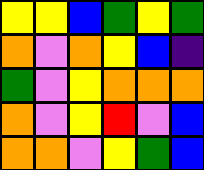[["yellow", "yellow", "blue", "green", "yellow", "green"], ["orange", "violet", "orange", "yellow", "blue", "indigo"], ["green", "violet", "yellow", "orange", "orange", "orange"], ["orange", "violet", "yellow", "red", "violet", "blue"], ["orange", "orange", "violet", "yellow", "green", "blue"]]